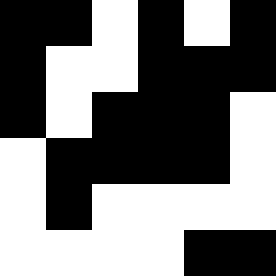[["black", "black", "white", "black", "white", "black"], ["black", "white", "white", "black", "black", "black"], ["black", "white", "black", "black", "black", "white"], ["white", "black", "black", "black", "black", "white"], ["white", "black", "white", "white", "white", "white"], ["white", "white", "white", "white", "black", "black"]]